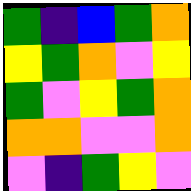[["green", "indigo", "blue", "green", "orange"], ["yellow", "green", "orange", "violet", "yellow"], ["green", "violet", "yellow", "green", "orange"], ["orange", "orange", "violet", "violet", "orange"], ["violet", "indigo", "green", "yellow", "violet"]]